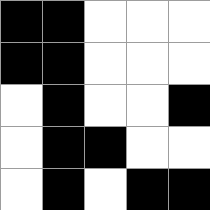[["black", "black", "white", "white", "white"], ["black", "black", "white", "white", "white"], ["white", "black", "white", "white", "black"], ["white", "black", "black", "white", "white"], ["white", "black", "white", "black", "black"]]